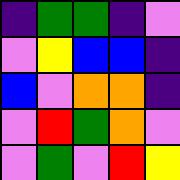[["indigo", "green", "green", "indigo", "violet"], ["violet", "yellow", "blue", "blue", "indigo"], ["blue", "violet", "orange", "orange", "indigo"], ["violet", "red", "green", "orange", "violet"], ["violet", "green", "violet", "red", "yellow"]]